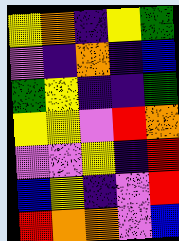[["yellow", "orange", "indigo", "yellow", "green"], ["violet", "indigo", "orange", "indigo", "blue"], ["green", "yellow", "indigo", "indigo", "green"], ["yellow", "yellow", "violet", "red", "orange"], ["violet", "violet", "yellow", "indigo", "red"], ["blue", "yellow", "indigo", "violet", "red"], ["red", "orange", "orange", "violet", "blue"]]